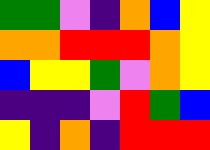[["green", "green", "violet", "indigo", "orange", "blue", "yellow"], ["orange", "orange", "red", "red", "red", "orange", "yellow"], ["blue", "yellow", "yellow", "green", "violet", "orange", "yellow"], ["indigo", "indigo", "indigo", "violet", "red", "green", "blue"], ["yellow", "indigo", "orange", "indigo", "red", "red", "red"]]